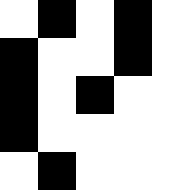[["white", "black", "white", "black", "white"], ["black", "white", "white", "black", "white"], ["black", "white", "black", "white", "white"], ["black", "white", "white", "white", "white"], ["white", "black", "white", "white", "white"]]